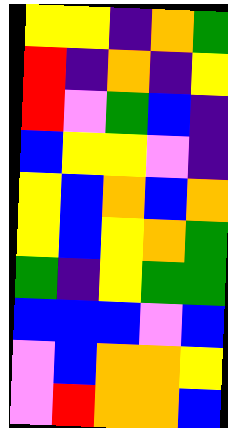[["yellow", "yellow", "indigo", "orange", "green"], ["red", "indigo", "orange", "indigo", "yellow"], ["red", "violet", "green", "blue", "indigo"], ["blue", "yellow", "yellow", "violet", "indigo"], ["yellow", "blue", "orange", "blue", "orange"], ["yellow", "blue", "yellow", "orange", "green"], ["green", "indigo", "yellow", "green", "green"], ["blue", "blue", "blue", "violet", "blue"], ["violet", "blue", "orange", "orange", "yellow"], ["violet", "red", "orange", "orange", "blue"]]